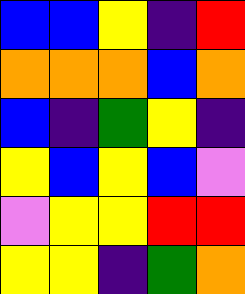[["blue", "blue", "yellow", "indigo", "red"], ["orange", "orange", "orange", "blue", "orange"], ["blue", "indigo", "green", "yellow", "indigo"], ["yellow", "blue", "yellow", "blue", "violet"], ["violet", "yellow", "yellow", "red", "red"], ["yellow", "yellow", "indigo", "green", "orange"]]